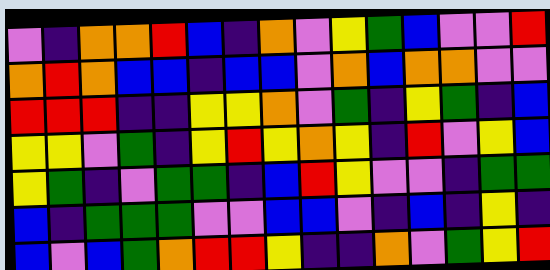[["violet", "indigo", "orange", "orange", "red", "blue", "indigo", "orange", "violet", "yellow", "green", "blue", "violet", "violet", "red"], ["orange", "red", "orange", "blue", "blue", "indigo", "blue", "blue", "violet", "orange", "blue", "orange", "orange", "violet", "violet"], ["red", "red", "red", "indigo", "indigo", "yellow", "yellow", "orange", "violet", "green", "indigo", "yellow", "green", "indigo", "blue"], ["yellow", "yellow", "violet", "green", "indigo", "yellow", "red", "yellow", "orange", "yellow", "indigo", "red", "violet", "yellow", "blue"], ["yellow", "green", "indigo", "violet", "green", "green", "indigo", "blue", "red", "yellow", "violet", "violet", "indigo", "green", "green"], ["blue", "indigo", "green", "green", "green", "violet", "violet", "blue", "blue", "violet", "indigo", "blue", "indigo", "yellow", "indigo"], ["blue", "violet", "blue", "green", "orange", "red", "red", "yellow", "indigo", "indigo", "orange", "violet", "green", "yellow", "red"]]